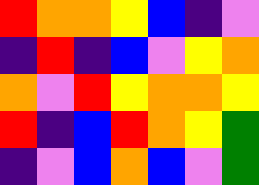[["red", "orange", "orange", "yellow", "blue", "indigo", "violet"], ["indigo", "red", "indigo", "blue", "violet", "yellow", "orange"], ["orange", "violet", "red", "yellow", "orange", "orange", "yellow"], ["red", "indigo", "blue", "red", "orange", "yellow", "green"], ["indigo", "violet", "blue", "orange", "blue", "violet", "green"]]